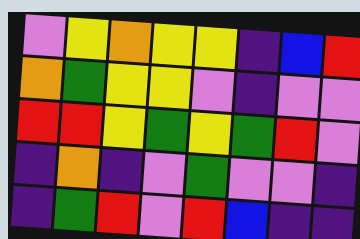[["violet", "yellow", "orange", "yellow", "yellow", "indigo", "blue", "red"], ["orange", "green", "yellow", "yellow", "violet", "indigo", "violet", "violet"], ["red", "red", "yellow", "green", "yellow", "green", "red", "violet"], ["indigo", "orange", "indigo", "violet", "green", "violet", "violet", "indigo"], ["indigo", "green", "red", "violet", "red", "blue", "indigo", "indigo"]]